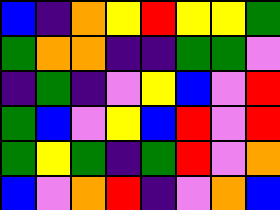[["blue", "indigo", "orange", "yellow", "red", "yellow", "yellow", "green"], ["green", "orange", "orange", "indigo", "indigo", "green", "green", "violet"], ["indigo", "green", "indigo", "violet", "yellow", "blue", "violet", "red"], ["green", "blue", "violet", "yellow", "blue", "red", "violet", "red"], ["green", "yellow", "green", "indigo", "green", "red", "violet", "orange"], ["blue", "violet", "orange", "red", "indigo", "violet", "orange", "blue"]]